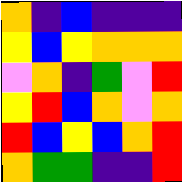[["orange", "indigo", "blue", "indigo", "indigo", "indigo"], ["yellow", "blue", "yellow", "orange", "orange", "orange"], ["violet", "orange", "indigo", "green", "violet", "red"], ["yellow", "red", "blue", "orange", "violet", "orange"], ["red", "blue", "yellow", "blue", "orange", "red"], ["orange", "green", "green", "indigo", "indigo", "red"]]